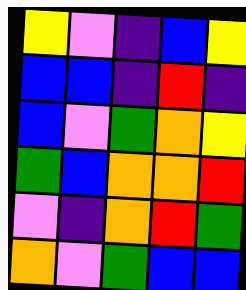[["yellow", "violet", "indigo", "blue", "yellow"], ["blue", "blue", "indigo", "red", "indigo"], ["blue", "violet", "green", "orange", "yellow"], ["green", "blue", "orange", "orange", "red"], ["violet", "indigo", "orange", "red", "green"], ["orange", "violet", "green", "blue", "blue"]]